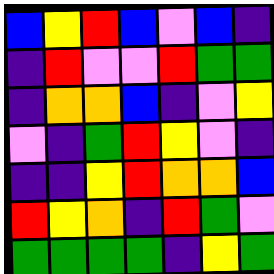[["blue", "yellow", "red", "blue", "violet", "blue", "indigo"], ["indigo", "red", "violet", "violet", "red", "green", "green"], ["indigo", "orange", "orange", "blue", "indigo", "violet", "yellow"], ["violet", "indigo", "green", "red", "yellow", "violet", "indigo"], ["indigo", "indigo", "yellow", "red", "orange", "orange", "blue"], ["red", "yellow", "orange", "indigo", "red", "green", "violet"], ["green", "green", "green", "green", "indigo", "yellow", "green"]]